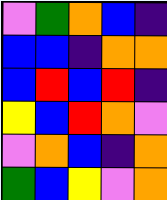[["violet", "green", "orange", "blue", "indigo"], ["blue", "blue", "indigo", "orange", "orange"], ["blue", "red", "blue", "red", "indigo"], ["yellow", "blue", "red", "orange", "violet"], ["violet", "orange", "blue", "indigo", "orange"], ["green", "blue", "yellow", "violet", "orange"]]